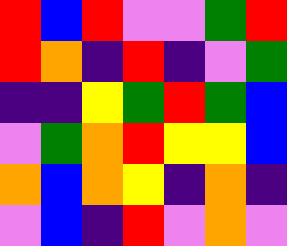[["red", "blue", "red", "violet", "violet", "green", "red"], ["red", "orange", "indigo", "red", "indigo", "violet", "green"], ["indigo", "indigo", "yellow", "green", "red", "green", "blue"], ["violet", "green", "orange", "red", "yellow", "yellow", "blue"], ["orange", "blue", "orange", "yellow", "indigo", "orange", "indigo"], ["violet", "blue", "indigo", "red", "violet", "orange", "violet"]]